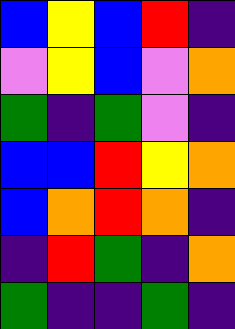[["blue", "yellow", "blue", "red", "indigo"], ["violet", "yellow", "blue", "violet", "orange"], ["green", "indigo", "green", "violet", "indigo"], ["blue", "blue", "red", "yellow", "orange"], ["blue", "orange", "red", "orange", "indigo"], ["indigo", "red", "green", "indigo", "orange"], ["green", "indigo", "indigo", "green", "indigo"]]